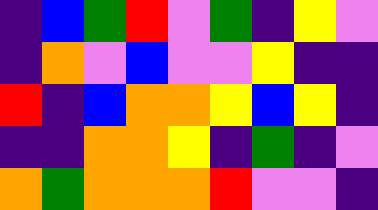[["indigo", "blue", "green", "red", "violet", "green", "indigo", "yellow", "violet"], ["indigo", "orange", "violet", "blue", "violet", "violet", "yellow", "indigo", "indigo"], ["red", "indigo", "blue", "orange", "orange", "yellow", "blue", "yellow", "indigo"], ["indigo", "indigo", "orange", "orange", "yellow", "indigo", "green", "indigo", "violet"], ["orange", "green", "orange", "orange", "orange", "red", "violet", "violet", "indigo"]]